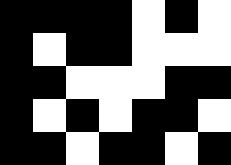[["black", "black", "black", "black", "white", "black", "white"], ["black", "white", "black", "black", "white", "white", "white"], ["black", "black", "white", "white", "white", "black", "black"], ["black", "white", "black", "white", "black", "black", "white"], ["black", "black", "white", "black", "black", "white", "black"]]